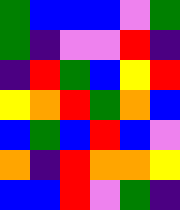[["green", "blue", "blue", "blue", "violet", "green"], ["green", "indigo", "violet", "violet", "red", "indigo"], ["indigo", "red", "green", "blue", "yellow", "red"], ["yellow", "orange", "red", "green", "orange", "blue"], ["blue", "green", "blue", "red", "blue", "violet"], ["orange", "indigo", "red", "orange", "orange", "yellow"], ["blue", "blue", "red", "violet", "green", "indigo"]]